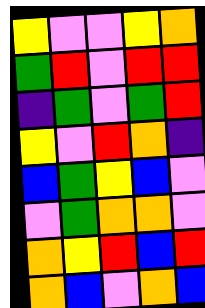[["yellow", "violet", "violet", "yellow", "orange"], ["green", "red", "violet", "red", "red"], ["indigo", "green", "violet", "green", "red"], ["yellow", "violet", "red", "orange", "indigo"], ["blue", "green", "yellow", "blue", "violet"], ["violet", "green", "orange", "orange", "violet"], ["orange", "yellow", "red", "blue", "red"], ["orange", "blue", "violet", "orange", "blue"]]